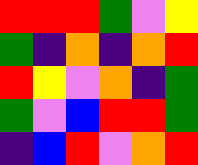[["red", "red", "red", "green", "violet", "yellow"], ["green", "indigo", "orange", "indigo", "orange", "red"], ["red", "yellow", "violet", "orange", "indigo", "green"], ["green", "violet", "blue", "red", "red", "green"], ["indigo", "blue", "red", "violet", "orange", "red"]]